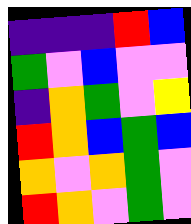[["indigo", "indigo", "indigo", "red", "blue"], ["green", "violet", "blue", "violet", "violet"], ["indigo", "orange", "green", "violet", "yellow"], ["red", "orange", "blue", "green", "blue"], ["orange", "violet", "orange", "green", "violet"], ["red", "orange", "violet", "green", "violet"]]